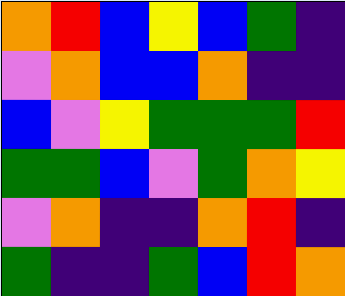[["orange", "red", "blue", "yellow", "blue", "green", "indigo"], ["violet", "orange", "blue", "blue", "orange", "indigo", "indigo"], ["blue", "violet", "yellow", "green", "green", "green", "red"], ["green", "green", "blue", "violet", "green", "orange", "yellow"], ["violet", "orange", "indigo", "indigo", "orange", "red", "indigo"], ["green", "indigo", "indigo", "green", "blue", "red", "orange"]]